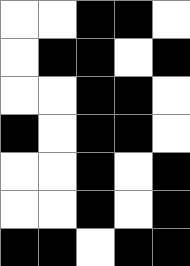[["white", "white", "black", "black", "white"], ["white", "black", "black", "white", "black"], ["white", "white", "black", "black", "white"], ["black", "white", "black", "black", "white"], ["white", "white", "black", "white", "black"], ["white", "white", "black", "white", "black"], ["black", "black", "white", "black", "black"]]